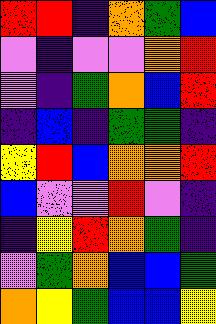[["red", "red", "indigo", "orange", "green", "blue"], ["violet", "indigo", "violet", "violet", "orange", "red"], ["violet", "indigo", "green", "orange", "blue", "red"], ["indigo", "blue", "indigo", "green", "green", "indigo"], ["yellow", "red", "blue", "orange", "orange", "red"], ["blue", "violet", "violet", "red", "violet", "indigo"], ["indigo", "yellow", "red", "orange", "green", "indigo"], ["violet", "green", "orange", "blue", "blue", "green"], ["orange", "yellow", "green", "blue", "blue", "yellow"]]